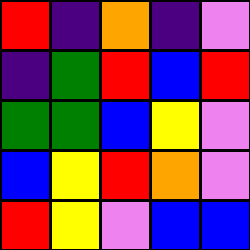[["red", "indigo", "orange", "indigo", "violet"], ["indigo", "green", "red", "blue", "red"], ["green", "green", "blue", "yellow", "violet"], ["blue", "yellow", "red", "orange", "violet"], ["red", "yellow", "violet", "blue", "blue"]]